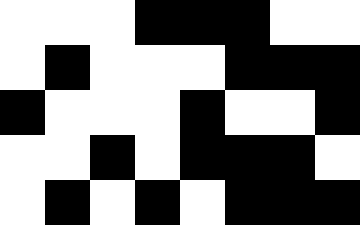[["white", "white", "white", "black", "black", "black", "white", "white"], ["white", "black", "white", "white", "white", "black", "black", "black"], ["black", "white", "white", "white", "black", "white", "white", "black"], ["white", "white", "black", "white", "black", "black", "black", "white"], ["white", "black", "white", "black", "white", "black", "black", "black"]]